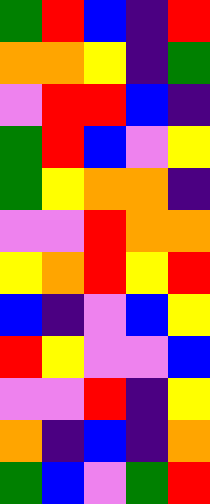[["green", "red", "blue", "indigo", "red"], ["orange", "orange", "yellow", "indigo", "green"], ["violet", "red", "red", "blue", "indigo"], ["green", "red", "blue", "violet", "yellow"], ["green", "yellow", "orange", "orange", "indigo"], ["violet", "violet", "red", "orange", "orange"], ["yellow", "orange", "red", "yellow", "red"], ["blue", "indigo", "violet", "blue", "yellow"], ["red", "yellow", "violet", "violet", "blue"], ["violet", "violet", "red", "indigo", "yellow"], ["orange", "indigo", "blue", "indigo", "orange"], ["green", "blue", "violet", "green", "red"]]